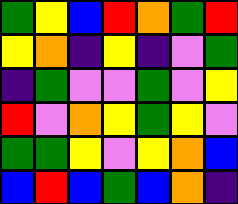[["green", "yellow", "blue", "red", "orange", "green", "red"], ["yellow", "orange", "indigo", "yellow", "indigo", "violet", "green"], ["indigo", "green", "violet", "violet", "green", "violet", "yellow"], ["red", "violet", "orange", "yellow", "green", "yellow", "violet"], ["green", "green", "yellow", "violet", "yellow", "orange", "blue"], ["blue", "red", "blue", "green", "blue", "orange", "indigo"]]